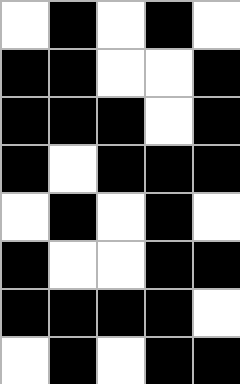[["white", "black", "white", "black", "white"], ["black", "black", "white", "white", "black"], ["black", "black", "black", "white", "black"], ["black", "white", "black", "black", "black"], ["white", "black", "white", "black", "white"], ["black", "white", "white", "black", "black"], ["black", "black", "black", "black", "white"], ["white", "black", "white", "black", "black"]]